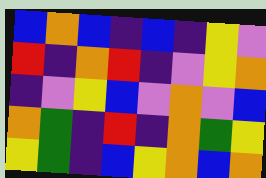[["blue", "orange", "blue", "indigo", "blue", "indigo", "yellow", "violet"], ["red", "indigo", "orange", "red", "indigo", "violet", "yellow", "orange"], ["indigo", "violet", "yellow", "blue", "violet", "orange", "violet", "blue"], ["orange", "green", "indigo", "red", "indigo", "orange", "green", "yellow"], ["yellow", "green", "indigo", "blue", "yellow", "orange", "blue", "orange"]]